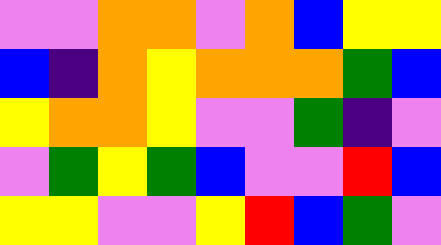[["violet", "violet", "orange", "orange", "violet", "orange", "blue", "yellow", "yellow"], ["blue", "indigo", "orange", "yellow", "orange", "orange", "orange", "green", "blue"], ["yellow", "orange", "orange", "yellow", "violet", "violet", "green", "indigo", "violet"], ["violet", "green", "yellow", "green", "blue", "violet", "violet", "red", "blue"], ["yellow", "yellow", "violet", "violet", "yellow", "red", "blue", "green", "violet"]]